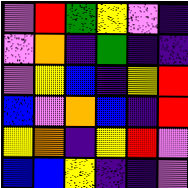[["violet", "red", "green", "yellow", "violet", "indigo"], ["violet", "orange", "indigo", "green", "indigo", "indigo"], ["violet", "yellow", "blue", "indigo", "yellow", "red"], ["blue", "violet", "orange", "blue", "indigo", "red"], ["yellow", "orange", "indigo", "yellow", "red", "violet"], ["blue", "blue", "yellow", "indigo", "indigo", "violet"]]